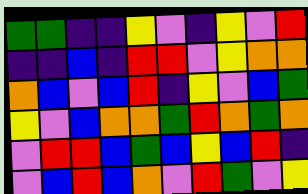[["green", "green", "indigo", "indigo", "yellow", "violet", "indigo", "yellow", "violet", "red"], ["indigo", "indigo", "blue", "indigo", "red", "red", "violet", "yellow", "orange", "orange"], ["orange", "blue", "violet", "blue", "red", "indigo", "yellow", "violet", "blue", "green"], ["yellow", "violet", "blue", "orange", "orange", "green", "red", "orange", "green", "orange"], ["violet", "red", "red", "blue", "green", "blue", "yellow", "blue", "red", "indigo"], ["violet", "blue", "red", "blue", "orange", "violet", "red", "green", "violet", "yellow"]]